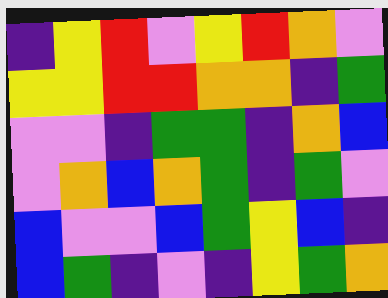[["indigo", "yellow", "red", "violet", "yellow", "red", "orange", "violet"], ["yellow", "yellow", "red", "red", "orange", "orange", "indigo", "green"], ["violet", "violet", "indigo", "green", "green", "indigo", "orange", "blue"], ["violet", "orange", "blue", "orange", "green", "indigo", "green", "violet"], ["blue", "violet", "violet", "blue", "green", "yellow", "blue", "indigo"], ["blue", "green", "indigo", "violet", "indigo", "yellow", "green", "orange"]]